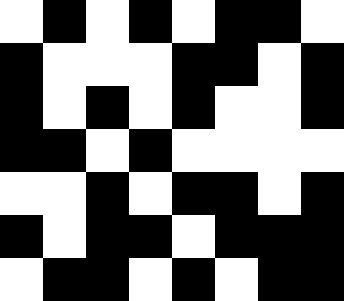[["white", "black", "white", "black", "white", "black", "black", "white"], ["black", "white", "white", "white", "black", "black", "white", "black"], ["black", "white", "black", "white", "black", "white", "white", "black"], ["black", "black", "white", "black", "white", "white", "white", "white"], ["white", "white", "black", "white", "black", "black", "white", "black"], ["black", "white", "black", "black", "white", "black", "black", "black"], ["white", "black", "black", "white", "black", "white", "black", "black"]]